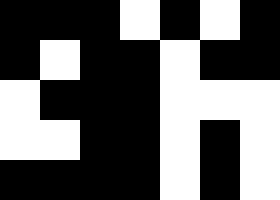[["black", "black", "black", "white", "black", "white", "black"], ["black", "white", "black", "black", "white", "black", "black"], ["white", "black", "black", "black", "white", "white", "white"], ["white", "white", "black", "black", "white", "black", "white"], ["black", "black", "black", "black", "white", "black", "white"]]